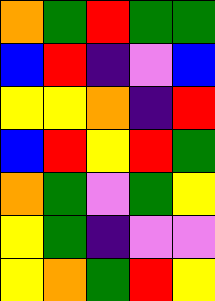[["orange", "green", "red", "green", "green"], ["blue", "red", "indigo", "violet", "blue"], ["yellow", "yellow", "orange", "indigo", "red"], ["blue", "red", "yellow", "red", "green"], ["orange", "green", "violet", "green", "yellow"], ["yellow", "green", "indigo", "violet", "violet"], ["yellow", "orange", "green", "red", "yellow"]]